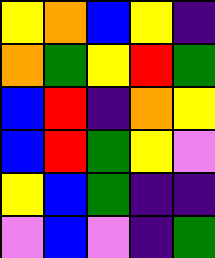[["yellow", "orange", "blue", "yellow", "indigo"], ["orange", "green", "yellow", "red", "green"], ["blue", "red", "indigo", "orange", "yellow"], ["blue", "red", "green", "yellow", "violet"], ["yellow", "blue", "green", "indigo", "indigo"], ["violet", "blue", "violet", "indigo", "green"]]